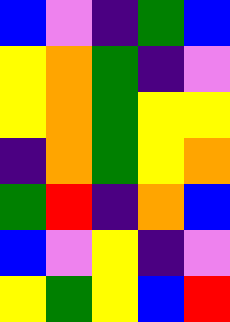[["blue", "violet", "indigo", "green", "blue"], ["yellow", "orange", "green", "indigo", "violet"], ["yellow", "orange", "green", "yellow", "yellow"], ["indigo", "orange", "green", "yellow", "orange"], ["green", "red", "indigo", "orange", "blue"], ["blue", "violet", "yellow", "indigo", "violet"], ["yellow", "green", "yellow", "blue", "red"]]